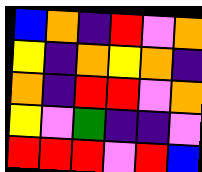[["blue", "orange", "indigo", "red", "violet", "orange"], ["yellow", "indigo", "orange", "yellow", "orange", "indigo"], ["orange", "indigo", "red", "red", "violet", "orange"], ["yellow", "violet", "green", "indigo", "indigo", "violet"], ["red", "red", "red", "violet", "red", "blue"]]